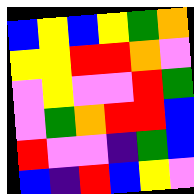[["blue", "yellow", "blue", "yellow", "green", "orange"], ["yellow", "yellow", "red", "red", "orange", "violet"], ["violet", "yellow", "violet", "violet", "red", "green"], ["violet", "green", "orange", "red", "red", "blue"], ["red", "violet", "violet", "indigo", "green", "blue"], ["blue", "indigo", "red", "blue", "yellow", "violet"]]